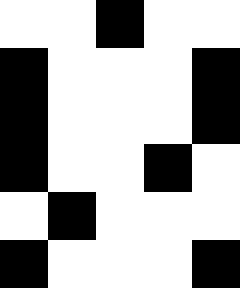[["white", "white", "black", "white", "white"], ["black", "white", "white", "white", "black"], ["black", "white", "white", "white", "black"], ["black", "white", "white", "black", "white"], ["white", "black", "white", "white", "white"], ["black", "white", "white", "white", "black"]]